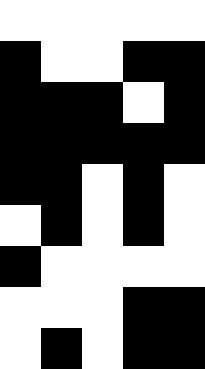[["white", "white", "white", "white", "white"], ["black", "white", "white", "black", "black"], ["black", "black", "black", "white", "black"], ["black", "black", "black", "black", "black"], ["black", "black", "white", "black", "white"], ["white", "black", "white", "black", "white"], ["black", "white", "white", "white", "white"], ["white", "white", "white", "black", "black"], ["white", "black", "white", "black", "black"]]